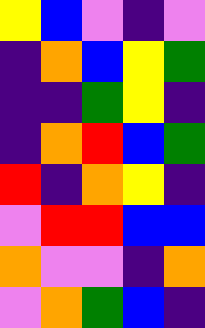[["yellow", "blue", "violet", "indigo", "violet"], ["indigo", "orange", "blue", "yellow", "green"], ["indigo", "indigo", "green", "yellow", "indigo"], ["indigo", "orange", "red", "blue", "green"], ["red", "indigo", "orange", "yellow", "indigo"], ["violet", "red", "red", "blue", "blue"], ["orange", "violet", "violet", "indigo", "orange"], ["violet", "orange", "green", "blue", "indigo"]]